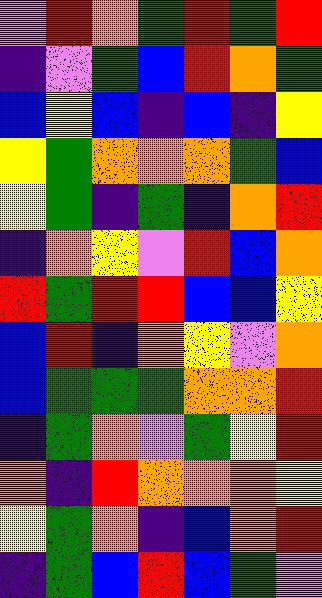[["violet", "red", "orange", "green", "red", "green", "red"], ["indigo", "violet", "green", "blue", "red", "orange", "green"], ["blue", "yellow", "blue", "indigo", "blue", "indigo", "yellow"], ["yellow", "green", "orange", "orange", "orange", "green", "blue"], ["yellow", "green", "indigo", "green", "indigo", "orange", "red"], ["indigo", "orange", "yellow", "violet", "red", "blue", "orange"], ["red", "green", "red", "red", "blue", "blue", "yellow"], ["blue", "red", "indigo", "orange", "yellow", "violet", "orange"], ["blue", "green", "green", "green", "orange", "orange", "red"], ["indigo", "green", "orange", "violet", "green", "yellow", "red"], ["orange", "indigo", "red", "orange", "orange", "orange", "yellow"], ["yellow", "green", "orange", "indigo", "blue", "orange", "red"], ["indigo", "green", "blue", "red", "blue", "green", "violet"]]